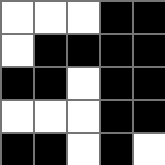[["white", "white", "white", "black", "black"], ["white", "black", "black", "black", "black"], ["black", "black", "white", "black", "black"], ["white", "white", "white", "black", "black"], ["black", "black", "white", "black", "white"]]